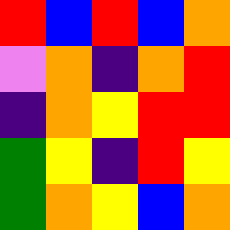[["red", "blue", "red", "blue", "orange"], ["violet", "orange", "indigo", "orange", "red"], ["indigo", "orange", "yellow", "red", "red"], ["green", "yellow", "indigo", "red", "yellow"], ["green", "orange", "yellow", "blue", "orange"]]